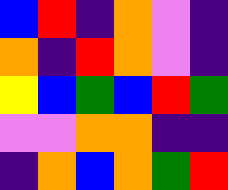[["blue", "red", "indigo", "orange", "violet", "indigo"], ["orange", "indigo", "red", "orange", "violet", "indigo"], ["yellow", "blue", "green", "blue", "red", "green"], ["violet", "violet", "orange", "orange", "indigo", "indigo"], ["indigo", "orange", "blue", "orange", "green", "red"]]